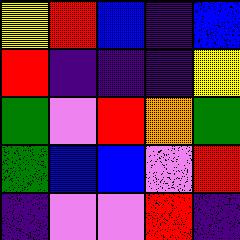[["yellow", "red", "blue", "indigo", "blue"], ["red", "indigo", "indigo", "indigo", "yellow"], ["green", "violet", "red", "orange", "green"], ["green", "blue", "blue", "violet", "red"], ["indigo", "violet", "violet", "red", "indigo"]]